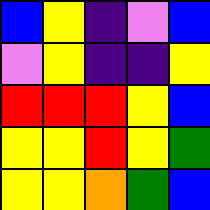[["blue", "yellow", "indigo", "violet", "blue"], ["violet", "yellow", "indigo", "indigo", "yellow"], ["red", "red", "red", "yellow", "blue"], ["yellow", "yellow", "red", "yellow", "green"], ["yellow", "yellow", "orange", "green", "blue"]]